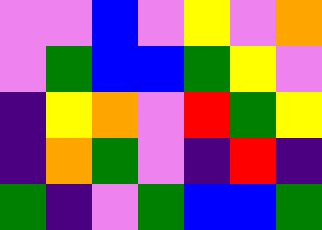[["violet", "violet", "blue", "violet", "yellow", "violet", "orange"], ["violet", "green", "blue", "blue", "green", "yellow", "violet"], ["indigo", "yellow", "orange", "violet", "red", "green", "yellow"], ["indigo", "orange", "green", "violet", "indigo", "red", "indigo"], ["green", "indigo", "violet", "green", "blue", "blue", "green"]]